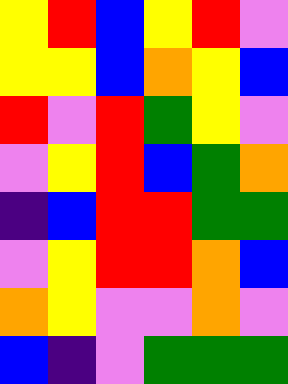[["yellow", "red", "blue", "yellow", "red", "violet"], ["yellow", "yellow", "blue", "orange", "yellow", "blue"], ["red", "violet", "red", "green", "yellow", "violet"], ["violet", "yellow", "red", "blue", "green", "orange"], ["indigo", "blue", "red", "red", "green", "green"], ["violet", "yellow", "red", "red", "orange", "blue"], ["orange", "yellow", "violet", "violet", "orange", "violet"], ["blue", "indigo", "violet", "green", "green", "green"]]